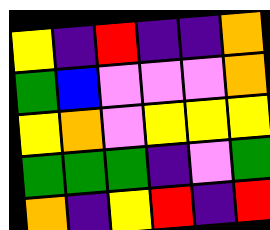[["yellow", "indigo", "red", "indigo", "indigo", "orange"], ["green", "blue", "violet", "violet", "violet", "orange"], ["yellow", "orange", "violet", "yellow", "yellow", "yellow"], ["green", "green", "green", "indigo", "violet", "green"], ["orange", "indigo", "yellow", "red", "indigo", "red"]]